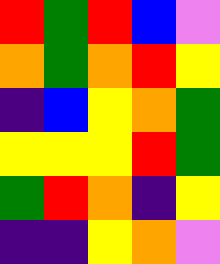[["red", "green", "red", "blue", "violet"], ["orange", "green", "orange", "red", "yellow"], ["indigo", "blue", "yellow", "orange", "green"], ["yellow", "yellow", "yellow", "red", "green"], ["green", "red", "orange", "indigo", "yellow"], ["indigo", "indigo", "yellow", "orange", "violet"]]